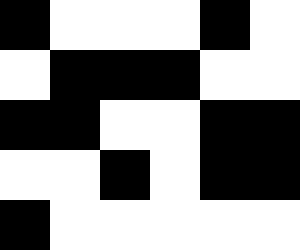[["black", "white", "white", "white", "black", "white"], ["white", "black", "black", "black", "white", "white"], ["black", "black", "white", "white", "black", "black"], ["white", "white", "black", "white", "black", "black"], ["black", "white", "white", "white", "white", "white"]]